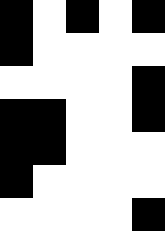[["black", "white", "black", "white", "black"], ["black", "white", "white", "white", "white"], ["white", "white", "white", "white", "black"], ["black", "black", "white", "white", "black"], ["black", "black", "white", "white", "white"], ["black", "white", "white", "white", "white"], ["white", "white", "white", "white", "black"]]